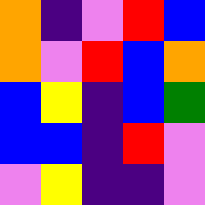[["orange", "indigo", "violet", "red", "blue"], ["orange", "violet", "red", "blue", "orange"], ["blue", "yellow", "indigo", "blue", "green"], ["blue", "blue", "indigo", "red", "violet"], ["violet", "yellow", "indigo", "indigo", "violet"]]